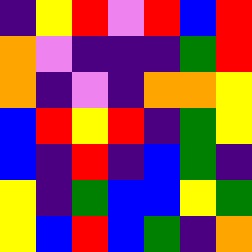[["indigo", "yellow", "red", "violet", "red", "blue", "red"], ["orange", "violet", "indigo", "indigo", "indigo", "green", "red"], ["orange", "indigo", "violet", "indigo", "orange", "orange", "yellow"], ["blue", "red", "yellow", "red", "indigo", "green", "yellow"], ["blue", "indigo", "red", "indigo", "blue", "green", "indigo"], ["yellow", "indigo", "green", "blue", "blue", "yellow", "green"], ["yellow", "blue", "red", "blue", "green", "indigo", "orange"]]